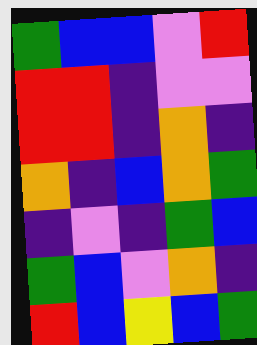[["green", "blue", "blue", "violet", "red"], ["red", "red", "indigo", "violet", "violet"], ["red", "red", "indigo", "orange", "indigo"], ["orange", "indigo", "blue", "orange", "green"], ["indigo", "violet", "indigo", "green", "blue"], ["green", "blue", "violet", "orange", "indigo"], ["red", "blue", "yellow", "blue", "green"]]